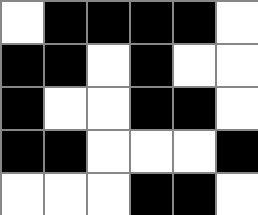[["white", "black", "black", "black", "black", "white"], ["black", "black", "white", "black", "white", "white"], ["black", "white", "white", "black", "black", "white"], ["black", "black", "white", "white", "white", "black"], ["white", "white", "white", "black", "black", "white"]]